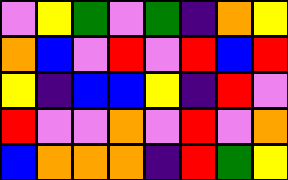[["violet", "yellow", "green", "violet", "green", "indigo", "orange", "yellow"], ["orange", "blue", "violet", "red", "violet", "red", "blue", "red"], ["yellow", "indigo", "blue", "blue", "yellow", "indigo", "red", "violet"], ["red", "violet", "violet", "orange", "violet", "red", "violet", "orange"], ["blue", "orange", "orange", "orange", "indigo", "red", "green", "yellow"]]